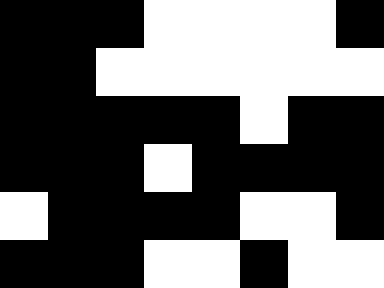[["black", "black", "black", "white", "white", "white", "white", "black"], ["black", "black", "white", "white", "white", "white", "white", "white"], ["black", "black", "black", "black", "black", "white", "black", "black"], ["black", "black", "black", "white", "black", "black", "black", "black"], ["white", "black", "black", "black", "black", "white", "white", "black"], ["black", "black", "black", "white", "white", "black", "white", "white"]]